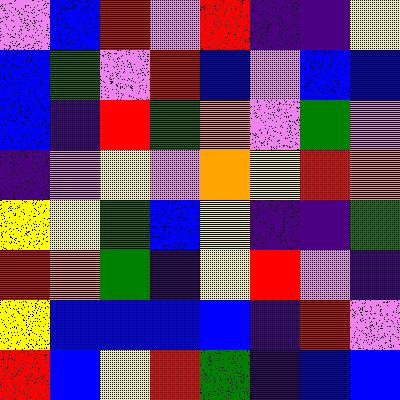[["violet", "blue", "red", "violet", "red", "indigo", "indigo", "yellow"], ["blue", "green", "violet", "red", "blue", "violet", "blue", "blue"], ["blue", "indigo", "red", "green", "orange", "violet", "green", "violet"], ["indigo", "violet", "yellow", "violet", "orange", "yellow", "red", "orange"], ["yellow", "yellow", "green", "blue", "yellow", "indigo", "indigo", "green"], ["red", "orange", "green", "indigo", "yellow", "red", "violet", "indigo"], ["yellow", "blue", "blue", "blue", "blue", "indigo", "red", "violet"], ["red", "blue", "yellow", "red", "green", "indigo", "blue", "blue"]]